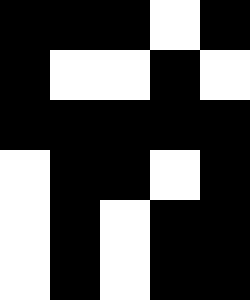[["black", "black", "black", "white", "black"], ["black", "white", "white", "black", "white"], ["black", "black", "black", "black", "black"], ["white", "black", "black", "white", "black"], ["white", "black", "white", "black", "black"], ["white", "black", "white", "black", "black"]]